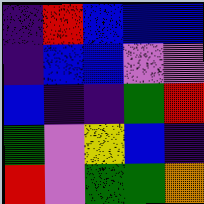[["indigo", "red", "blue", "blue", "blue"], ["indigo", "blue", "blue", "violet", "violet"], ["blue", "indigo", "indigo", "green", "red"], ["green", "violet", "yellow", "blue", "indigo"], ["red", "violet", "green", "green", "orange"]]